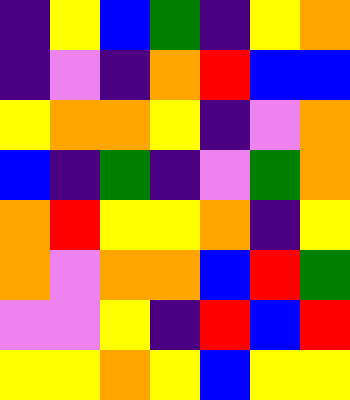[["indigo", "yellow", "blue", "green", "indigo", "yellow", "orange"], ["indigo", "violet", "indigo", "orange", "red", "blue", "blue"], ["yellow", "orange", "orange", "yellow", "indigo", "violet", "orange"], ["blue", "indigo", "green", "indigo", "violet", "green", "orange"], ["orange", "red", "yellow", "yellow", "orange", "indigo", "yellow"], ["orange", "violet", "orange", "orange", "blue", "red", "green"], ["violet", "violet", "yellow", "indigo", "red", "blue", "red"], ["yellow", "yellow", "orange", "yellow", "blue", "yellow", "yellow"]]